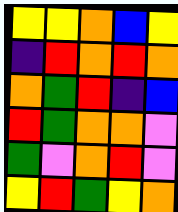[["yellow", "yellow", "orange", "blue", "yellow"], ["indigo", "red", "orange", "red", "orange"], ["orange", "green", "red", "indigo", "blue"], ["red", "green", "orange", "orange", "violet"], ["green", "violet", "orange", "red", "violet"], ["yellow", "red", "green", "yellow", "orange"]]